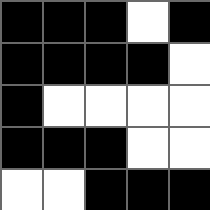[["black", "black", "black", "white", "black"], ["black", "black", "black", "black", "white"], ["black", "white", "white", "white", "white"], ["black", "black", "black", "white", "white"], ["white", "white", "black", "black", "black"]]